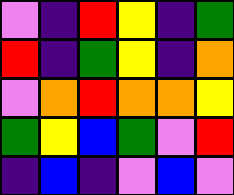[["violet", "indigo", "red", "yellow", "indigo", "green"], ["red", "indigo", "green", "yellow", "indigo", "orange"], ["violet", "orange", "red", "orange", "orange", "yellow"], ["green", "yellow", "blue", "green", "violet", "red"], ["indigo", "blue", "indigo", "violet", "blue", "violet"]]